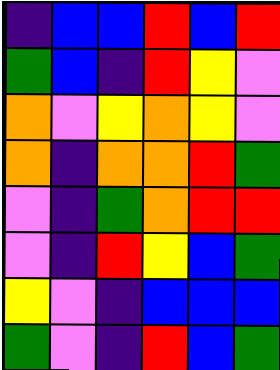[["indigo", "blue", "blue", "red", "blue", "red"], ["green", "blue", "indigo", "red", "yellow", "violet"], ["orange", "violet", "yellow", "orange", "yellow", "violet"], ["orange", "indigo", "orange", "orange", "red", "green"], ["violet", "indigo", "green", "orange", "red", "red"], ["violet", "indigo", "red", "yellow", "blue", "green"], ["yellow", "violet", "indigo", "blue", "blue", "blue"], ["green", "violet", "indigo", "red", "blue", "green"]]